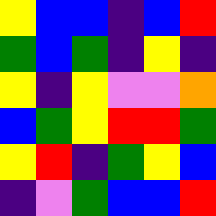[["yellow", "blue", "blue", "indigo", "blue", "red"], ["green", "blue", "green", "indigo", "yellow", "indigo"], ["yellow", "indigo", "yellow", "violet", "violet", "orange"], ["blue", "green", "yellow", "red", "red", "green"], ["yellow", "red", "indigo", "green", "yellow", "blue"], ["indigo", "violet", "green", "blue", "blue", "red"]]